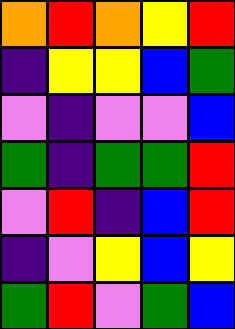[["orange", "red", "orange", "yellow", "red"], ["indigo", "yellow", "yellow", "blue", "green"], ["violet", "indigo", "violet", "violet", "blue"], ["green", "indigo", "green", "green", "red"], ["violet", "red", "indigo", "blue", "red"], ["indigo", "violet", "yellow", "blue", "yellow"], ["green", "red", "violet", "green", "blue"]]